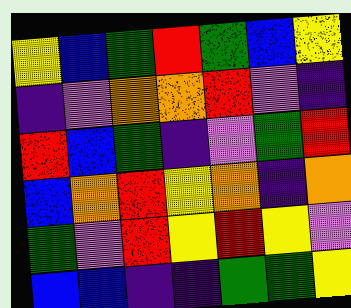[["yellow", "blue", "green", "red", "green", "blue", "yellow"], ["indigo", "violet", "orange", "orange", "red", "violet", "indigo"], ["red", "blue", "green", "indigo", "violet", "green", "red"], ["blue", "orange", "red", "yellow", "orange", "indigo", "orange"], ["green", "violet", "red", "yellow", "red", "yellow", "violet"], ["blue", "blue", "indigo", "indigo", "green", "green", "yellow"]]